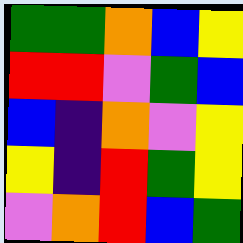[["green", "green", "orange", "blue", "yellow"], ["red", "red", "violet", "green", "blue"], ["blue", "indigo", "orange", "violet", "yellow"], ["yellow", "indigo", "red", "green", "yellow"], ["violet", "orange", "red", "blue", "green"]]